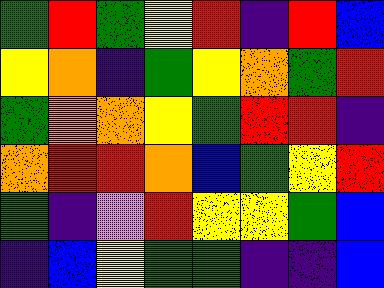[["green", "red", "green", "yellow", "red", "indigo", "red", "blue"], ["yellow", "orange", "indigo", "green", "yellow", "orange", "green", "red"], ["green", "orange", "orange", "yellow", "green", "red", "red", "indigo"], ["orange", "red", "red", "orange", "blue", "green", "yellow", "red"], ["green", "indigo", "violet", "red", "yellow", "yellow", "green", "blue"], ["indigo", "blue", "yellow", "green", "green", "indigo", "indigo", "blue"]]